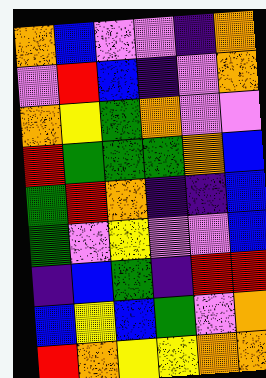[["orange", "blue", "violet", "violet", "indigo", "orange"], ["violet", "red", "blue", "indigo", "violet", "orange"], ["orange", "yellow", "green", "orange", "violet", "violet"], ["red", "green", "green", "green", "orange", "blue"], ["green", "red", "orange", "indigo", "indigo", "blue"], ["green", "violet", "yellow", "violet", "violet", "blue"], ["indigo", "blue", "green", "indigo", "red", "red"], ["blue", "yellow", "blue", "green", "violet", "orange"], ["red", "orange", "yellow", "yellow", "orange", "orange"]]